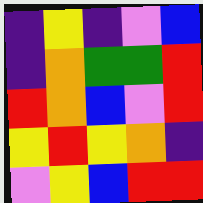[["indigo", "yellow", "indigo", "violet", "blue"], ["indigo", "orange", "green", "green", "red"], ["red", "orange", "blue", "violet", "red"], ["yellow", "red", "yellow", "orange", "indigo"], ["violet", "yellow", "blue", "red", "red"]]